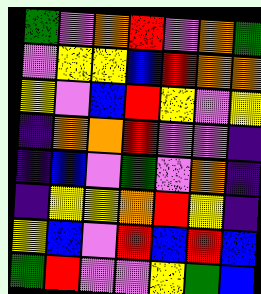[["green", "violet", "orange", "red", "violet", "orange", "green"], ["violet", "yellow", "yellow", "blue", "red", "orange", "orange"], ["yellow", "violet", "blue", "red", "yellow", "violet", "yellow"], ["indigo", "orange", "orange", "red", "violet", "violet", "indigo"], ["indigo", "blue", "violet", "green", "violet", "orange", "indigo"], ["indigo", "yellow", "yellow", "orange", "red", "yellow", "indigo"], ["yellow", "blue", "violet", "red", "blue", "red", "blue"], ["green", "red", "violet", "violet", "yellow", "green", "blue"]]